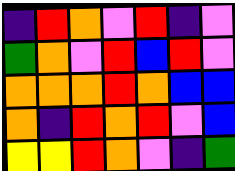[["indigo", "red", "orange", "violet", "red", "indigo", "violet"], ["green", "orange", "violet", "red", "blue", "red", "violet"], ["orange", "orange", "orange", "red", "orange", "blue", "blue"], ["orange", "indigo", "red", "orange", "red", "violet", "blue"], ["yellow", "yellow", "red", "orange", "violet", "indigo", "green"]]